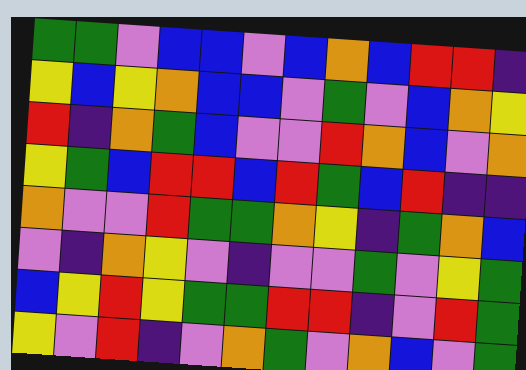[["green", "green", "violet", "blue", "blue", "violet", "blue", "orange", "blue", "red", "red", "indigo"], ["yellow", "blue", "yellow", "orange", "blue", "blue", "violet", "green", "violet", "blue", "orange", "yellow"], ["red", "indigo", "orange", "green", "blue", "violet", "violet", "red", "orange", "blue", "violet", "orange"], ["yellow", "green", "blue", "red", "red", "blue", "red", "green", "blue", "red", "indigo", "indigo"], ["orange", "violet", "violet", "red", "green", "green", "orange", "yellow", "indigo", "green", "orange", "blue"], ["violet", "indigo", "orange", "yellow", "violet", "indigo", "violet", "violet", "green", "violet", "yellow", "green"], ["blue", "yellow", "red", "yellow", "green", "green", "red", "red", "indigo", "violet", "red", "green"], ["yellow", "violet", "red", "indigo", "violet", "orange", "green", "violet", "orange", "blue", "violet", "green"]]